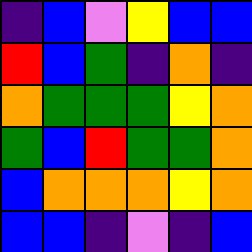[["indigo", "blue", "violet", "yellow", "blue", "blue"], ["red", "blue", "green", "indigo", "orange", "indigo"], ["orange", "green", "green", "green", "yellow", "orange"], ["green", "blue", "red", "green", "green", "orange"], ["blue", "orange", "orange", "orange", "yellow", "orange"], ["blue", "blue", "indigo", "violet", "indigo", "blue"]]